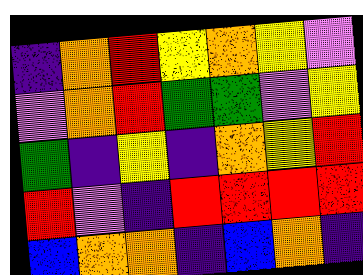[["indigo", "orange", "red", "yellow", "orange", "yellow", "violet"], ["violet", "orange", "red", "green", "green", "violet", "yellow"], ["green", "indigo", "yellow", "indigo", "orange", "yellow", "red"], ["red", "violet", "indigo", "red", "red", "red", "red"], ["blue", "orange", "orange", "indigo", "blue", "orange", "indigo"]]